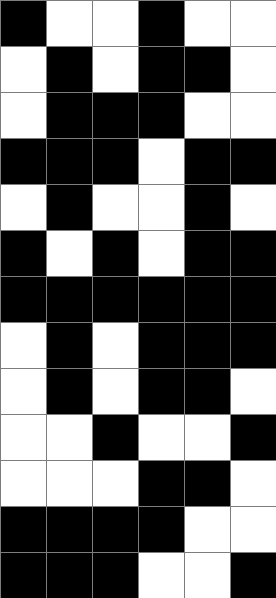[["black", "white", "white", "black", "white", "white"], ["white", "black", "white", "black", "black", "white"], ["white", "black", "black", "black", "white", "white"], ["black", "black", "black", "white", "black", "black"], ["white", "black", "white", "white", "black", "white"], ["black", "white", "black", "white", "black", "black"], ["black", "black", "black", "black", "black", "black"], ["white", "black", "white", "black", "black", "black"], ["white", "black", "white", "black", "black", "white"], ["white", "white", "black", "white", "white", "black"], ["white", "white", "white", "black", "black", "white"], ["black", "black", "black", "black", "white", "white"], ["black", "black", "black", "white", "white", "black"]]